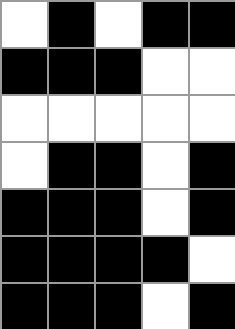[["white", "black", "white", "black", "black"], ["black", "black", "black", "white", "white"], ["white", "white", "white", "white", "white"], ["white", "black", "black", "white", "black"], ["black", "black", "black", "white", "black"], ["black", "black", "black", "black", "white"], ["black", "black", "black", "white", "black"]]